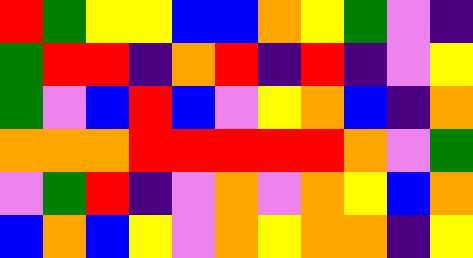[["red", "green", "yellow", "yellow", "blue", "blue", "orange", "yellow", "green", "violet", "indigo"], ["green", "red", "red", "indigo", "orange", "red", "indigo", "red", "indigo", "violet", "yellow"], ["green", "violet", "blue", "red", "blue", "violet", "yellow", "orange", "blue", "indigo", "orange"], ["orange", "orange", "orange", "red", "red", "red", "red", "red", "orange", "violet", "green"], ["violet", "green", "red", "indigo", "violet", "orange", "violet", "orange", "yellow", "blue", "orange"], ["blue", "orange", "blue", "yellow", "violet", "orange", "yellow", "orange", "orange", "indigo", "yellow"]]